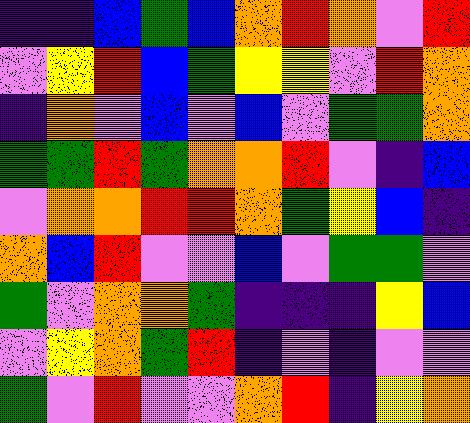[["indigo", "indigo", "blue", "green", "blue", "orange", "red", "orange", "violet", "red"], ["violet", "yellow", "red", "blue", "green", "yellow", "yellow", "violet", "red", "orange"], ["indigo", "orange", "violet", "blue", "violet", "blue", "violet", "green", "green", "orange"], ["green", "green", "red", "green", "orange", "orange", "red", "violet", "indigo", "blue"], ["violet", "orange", "orange", "red", "red", "orange", "green", "yellow", "blue", "indigo"], ["orange", "blue", "red", "violet", "violet", "blue", "violet", "green", "green", "violet"], ["green", "violet", "orange", "orange", "green", "indigo", "indigo", "indigo", "yellow", "blue"], ["violet", "yellow", "orange", "green", "red", "indigo", "violet", "indigo", "violet", "violet"], ["green", "violet", "red", "violet", "violet", "orange", "red", "indigo", "yellow", "orange"]]